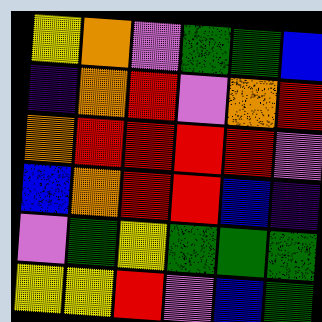[["yellow", "orange", "violet", "green", "green", "blue"], ["indigo", "orange", "red", "violet", "orange", "red"], ["orange", "red", "red", "red", "red", "violet"], ["blue", "orange", "red", "red", "blue", "indigo"], ["violet", "green", "yellow", "green", "green", "green"], ["yellow", "yellow", "red", "violet", "blue", "green"]]